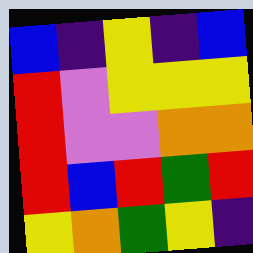[["blue", "indigo", "yellow", "indigo", "blue"], ["red", "violet", "yellow", "yellow", "yellow"], ["red", "violet", "violet", "orange", "orange"], ["red", "blue", "red", "green", "red"], ["yellow", "orange", "green", "yellow", "indigo"]]